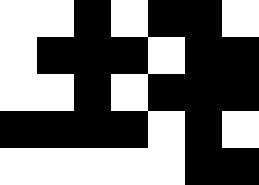[["white", "white", "black", "white", "black", "black", "white"], ["white", "black", "black", "black", "white", "black", "black"], ["white", "white", "black", "white", "black", "black", "black"], ["black", "black", "black", "black", "white", "black", "white"], ["white", "white", "white", "white", "white", "black", "black"]]